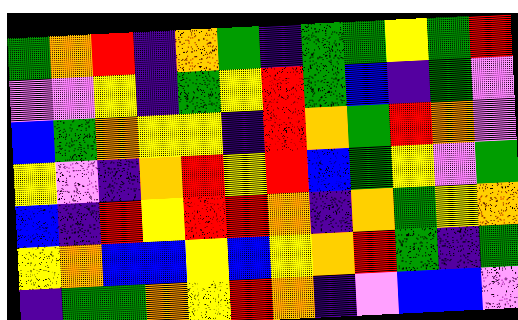[["green", "orange", "red", "indigo", "orange", "green", "indigo", "green", "green", "yellow", "green", "red"], ["violet", "violet", "yellow", "indigo", "green", "yellow", "red", "green", "blue", "indigo", "green", "violet"], ["blue", "green", "orange", "yellow", "yellow", "indigo", "red", "orange", "green", "red", "orange", "violet"], ["yellow", "violet", "indigo", "orange", "red", "yellow", "red", "blue", "green", "yellow", "violet", "green"], ["blue", "indigo", "red", "yellow", "red", "red", "orange", "indigo", "orange", "green", "yellow", "orange"], ["yellow", "orange", "blue", "blue", "yellow", "blue", "yellow", "orange", "red", "green", "indigo", "green"], ["indigo", "green", "green", "orange", "yellow", "red", "orange", "indigo", "violet", "blue", "blue", "violet"]]